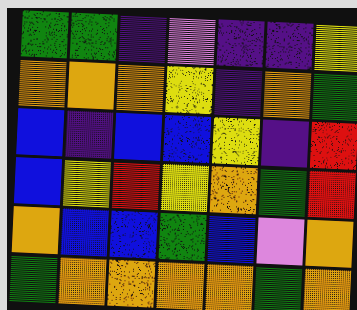[["green", "green", "indigo", "violet", "indigo", "indigo", "yellow"], ["orange", "orange", "orange", "yellow", "indigo", "orange", "green"], ["blue", "indigo", "blue", "blue", "yellow", "indigo", "red"], ["blue", "yellow", "red", "yellow", "orange", "green", "red"], ["orange", "blue", "blue", "green", "blue", "violet", "orange"], ["green", "orange", "orange", "orange", "orange", "green", "orange"]]